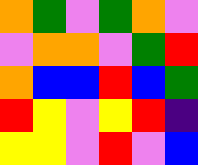[["orange", "green", "violet", "green", "orange", "violet"], ["violet", "orange", "orange", "violet", "green", "red"], ["orange", "blue", "blue", "red", "blue", "green"], ["red", "yellow", "violet", "yellow", "red", "indigo"], ["yellow", "yellow", "violet", "red", "violet", "blue"]]